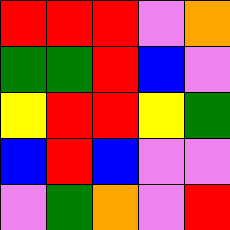[["red", "red", "red", "violet", "orange"], ["green", "green", "red", "blue", "violet"], ["yellow", "red", "red", "yellow", "green"], ["blue", "red", "blue", "violet", "violet"], ["violet", "green", "orange", "violet", "red"]]